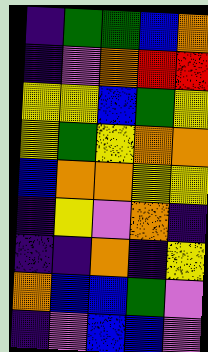[["indigo", "green", "green", "blue", "orange"], ["indigo", "violet", "orange", "red", "red"], ["yellow", "yellow", "blue", "green", "yellow"], ["yellow", "green", "yellow", "orange", "orange"], ["blue", "orange", "orange", "yellow", "yellow"], ["indigo", "yellow", "violet", "orange", "indigo"], ["indigo", "indigo", "orange", "indigo", "yellow"], ["orange", "blue", "blue", "green", "violet"], ["indigo", "violet", "blue", "blue", "violet"]]